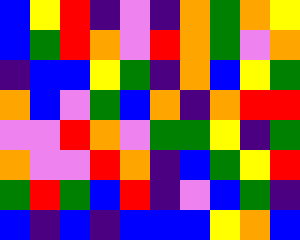[["blue", "yellow", "red", "indigo", "violet", "indigo", "orange", "green", "orange", "yellow"], ["blue", "green", "red", "orange", "violet", "red", "orange", "green", "violet", "orange"], ["indigo", "blue", "blue", "yellow", "green", "indigo", "orange", "blue", "yellow", "green"], ["orange", "blue", "violet", "green", "blue", "orange", "indigo", "orange", "red", "red"], ["violet", "violet", "red", "orange", "violet", "green", "green", "yellow", "indigo", "green"], ["orange", "violet", "violet", "red", "orange", "indigo", "blue", "green", "yellow", "red"], ["green", "red", "green", "blue", "red", "indigo", "violet", "blue", "green", "indigo"], ["blue", "indigo", "blue", "indigo", "blue", "blue", "blue", "yellow", "orange", "blue"]]